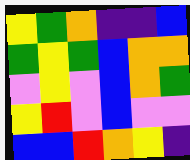[["yellow", "green", "orange", "indigo", "indigo", "blue"], ["green", "yellow", "green", "blue", "orange", "orange"], ["violet", "yellow", "violet", "blue", "orange", "green"], ["yellow", "red", "violet", "blue", "violet", "violet"], ["blue", "blue", "red", "orange", "yellow", "indigo"]]